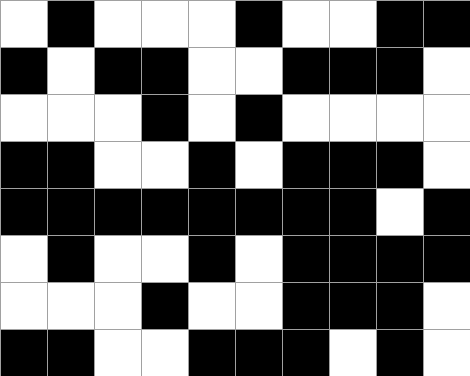[["white", "black", "white", "white", "white", "black", "white", "white", "black", "black"], ["black", "white", "black", "black", "white", "white", "black", "black", "black", "white"], ["white", "white", "white", "black", "white", "black", "white", "white", "white", "white"], ["black", "black", "white", "white", "black", "white", "black", "black", "black", "white"], ["black", "black", "black", "black", "black", "black", "black", "black", "white", "black"], ["white", "black", "white", "white", "black", "white", "black", "black", "black", "black"], ["white", "white", "white", "black", "white", "white", "black", "black", "black", "white"], ["black", "black", "white", "white", "black", "black", "black", "white", "black", "white"]]